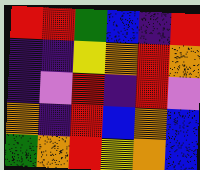[["red", "red", "green", "blue", "indigo", "red"], ["indigo", "indigo", "yellow", "orange", "red", "orange"], ["indigo", "violet", "red", "indigo", "red", "violet"], ["orange", "indigo", "red", "blue", "orange", "blue"], ["green", "orange", "red", "yellow", "orange", "blue"]]